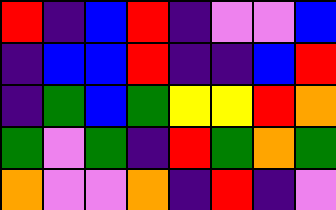[["red", "indigo", "blue", "red", "indigo", "violet", "violet", "blue"], ["indigo", "blue", "blue", "red", "indigo", "indigo", "blue", "red"], ["indigo", "green", "blue", "green", "yellow", "yellow", "red", "orange"], ["green", "violet", "green", "indigo", "red", "green", "orange", "green"], ["orange", "violet", "violet", "orange", "indigo", "red", "indigo", "violet"]]